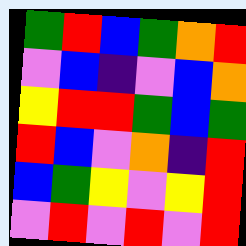[["green", "red", "blue", "green", "orange", "red"], ["violet", "blue", "indigo", "violet", "blue", "orange"], ["yellow", "red", "red", "green", "blue", "green"], ["red", "blue", "violet", "orange", "indigo", "red"], ["blue", "green", "yellow", "violet", "yellow", "red"], ["violet", "red", "violet", "red", "violet", "red"]]